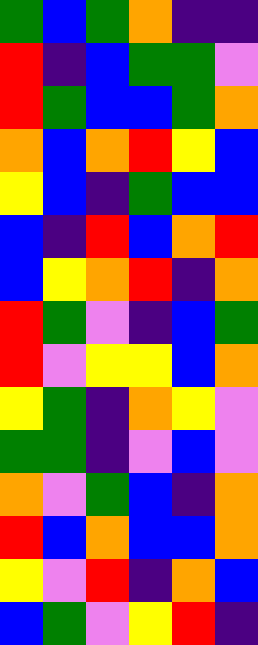[["green", "blue", "green", "orange", "indigo", "indigo"], ["red", "indigo", "blue", "green", "green", "violet"], ["red", "green", "blue", "blue", "green", "orange"], ["orange", "blue", "orange", "red", "yellow", "blue"], ["yellow", "blue", "indigo", "green", "blue", "blue"], ["blue", "indigo", "red", "blue", "orange", "red"], ["blue", "yellow", "orange", "red", "indigo", "orange"], ["red", "green", "violet", "indigo", "blue", "green"], ["red", "violet", "yellow", "yellow", "blue", "orange"], ["yellow", "green", "indigo", "orange", "yellow", "violet"], ["green", "green", "indigo", "violet", "blue", "violet"], ["orange", "violet", "green", "blue", "indigo", "orange"], ["red", "blue", "orange", "blue", "blue", "orange"], ["yellow", "violet", "red", "indigo", "orange", "blue"], ["blue", "green", "violet", "yellow", "red", "indigo"]]